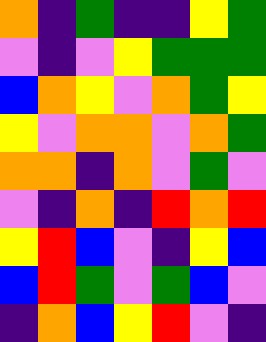[["orange", "indigo", "green", "indigo", "indigo", "yellow", "green"], ["violet", "indigo", "violet", "yellow", "green", "green", "green"], ["blue", "orange", "yellow", "violet", "orange", "green", "yellow"], ["yellow", "violet", "orange", "orange", "violet", "orange", "green"], ["orange", "orange", "indigo", "orange", "violet", "green", "violet"], ["violet", "indigo", "orange", "indigo", "red", "orange", "red"], ["yellow", "red", "blue", "violet", "indigo", "yellow", "blue"], ["blue", "red", "green", "violet", "green", "blue", "violet"], ["indigo", "orange", "blue", "yellow", "red", "violet", "indigo"]]